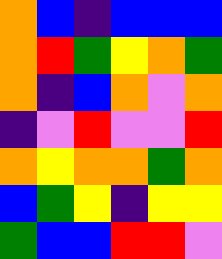[["orange", "blue", "indigo", "blue", "blue", "blue"], ["orange", "red", "green", "yellow", "orange", "green"], ["orange", "indigo", "blue", "orange", "violet", "orange"], ["indigo", "violet", "red", "violet", "violet", "red"], ["orange", "yellow", "orange", "orange", "green", "orange"], ["blue", "green", "yellow", "indigo", "yellow", "yellow"], ["green", "blue", "blue", "red", "red", "violet"]]